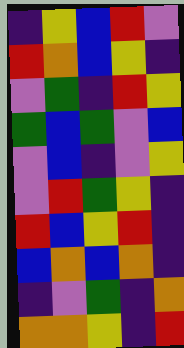[["indigo", "yellow", "blue", "red", "violet"], ["red", "orange", "blue", "yellow", "indigo"], ["violet", "green", "indigo", "red", "yellow"], ["green", "blue", "green", "violet", "blue"], ["violet", "blue", "indigo", "violet", "yellow"], ["violet", "red", "green", "yellow", "indigo"], ["red", "blue", "yellow", "red", "indigo"], ["blue", "orange", "blue", "orange", "indigo"], ["indigo", "violet", "green", "indigo", "orange"], ["orange", "orange", "yellow", "indigo", "red"]]